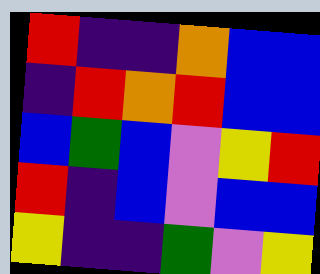[["red", "indigo", "indigo", "orange", "blue", "blue"], ["indigo", "red", "orange", "red", "blue", "blue"], ["blue", "green", "blue", "violet", "yellow", "red"], ["red", "indigo", "blue", "violet", "blue", "blue"], ["yellow", "indigo", "indigo", "green", "violet", "yellow"]]